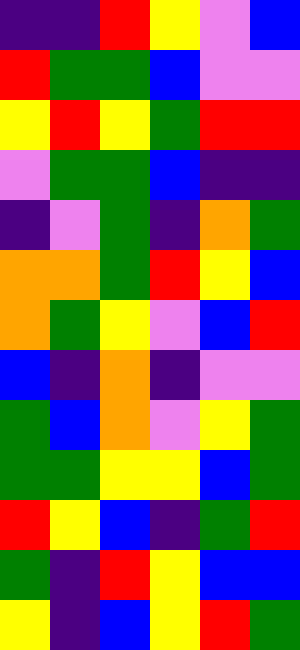[["indigo", "indigo", "red", "yellow", "violet", "blue"], ["red", "green", "green", "blue", "violet", "violet"], ["yellow", "red", "yellow", "green", "red", "red"], ["violet", "green", "green", "blue", "indigo", "indigo"], ["indigo", "violet", "green", "indigo", "orange", "green"], ["orange", "orange", "green", "red", "yellow", "blue"], ["orange", "green", "yellow", "violet", "blue", "red"], ["blue", "indigo", "orange", "indigo", "violet", "violet"], ["green", "blue", "orange", "violet", "yellow", "green"], ["green", "green", "yellow", "yellow", "blue", "green"], ["red", "yellow", "blue", "indigo", "green", "red"], ["green", "indigo", "red", "yellow", "blue", "blue"], ["yellow", "indigo", "blue", "yellow", "red", "green"]]